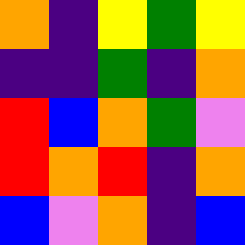[["orange", "indigo", "yellow", "green", "yellow"], ["indigo", "indigo", "green", "indigo", "orange"], ["red", "blue", "orange", "green", "violet"], ["red", "orange", "red", "indigo", "orange"], ["blue", "violet", "orange", "indigo", "blue"]]